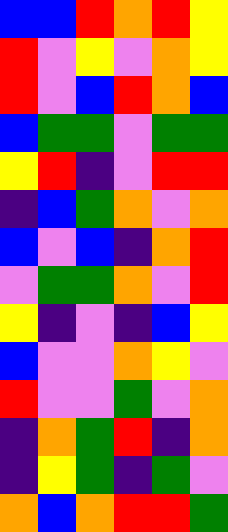[["blue", "blue", "red", "orange", "red", "yellow"], ["red", "violet", "yellow", "violet", "orange", "yellow"], ["red", "violet", "blue", "red", "orange", "blue"], ["blue", "green", "green", "violet", "green", "green"], ["yellow", "red", "indigo", "violet", "red", "red"], ["indigo", "blue", "green", "orange", "violet", "orange"], ["blue", "violet", "blue", "indigo", "orange", "red"], ["violet", "green", "green", "orange", "violet", "red"], ["yellow", "indigo", "violet", "indigo", "blue", "yellow"], ["blue", "violet", "violet", "orange", "yellow", "violet"], ["red", "violet", "violet", "green", "violet", "orange"], ["indigo", "orange", "green", "red", "indigo", "orange"], ["indigo", "yellow", "green", "indigo", "green", "violet"], ["orange", "blue", "orange", "red", "red", "green"]]